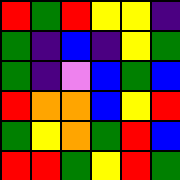[["red", "green", "red", "yellow", "yellow", "indigo"], ["green", "indigo", "blue", "indigo", "yellow", "green"], ["green", "indigo", "violet", "blue", "green", "blue"], ["red", "orange", "orange", "blue", "yellow", "red"], ["green", "yellow", "orange", "green", "red", "blue"], ["red", "red", "green", "yellow", "red", "green"]]